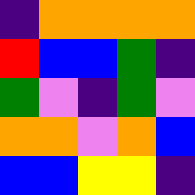[["indigo", "orange", "orange", "orange", "orange"], ["red", "blue", "blue", "green", "indigo"], ["green", "violet", "indigo", "green", "violet"], ["orange", "orange", "violet", "orange", "blue"], ["blue", "blue", "yellow", "yellow", "indigo"]]